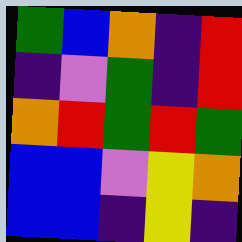[["green", "blue", "orange", "indigo", "red"], ["indigo", "violet", "green", "indigo", "red"], ["orange", "red", "green", "red", "green"], ["blue", "blue", "violet", "yellow", "orange"], ["blue", "blue", "indigo", "yellow", "indigo"]]